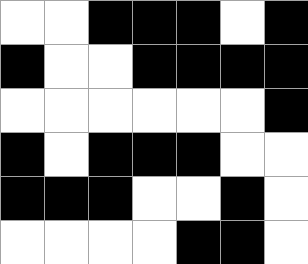[["white", "white", "black", "black", "black", "white", "black"], ["black", "white", "white", "black", "black", "black", "black"], ["white", "white", "white", "white", "white", "white", "black"], ["black", "white", "black", "black", "black", "white", "white"], ["black", "black", "black", "white", "white", "black", "white"], ["white", "white", "white", "white", "black", "black", "white"]]